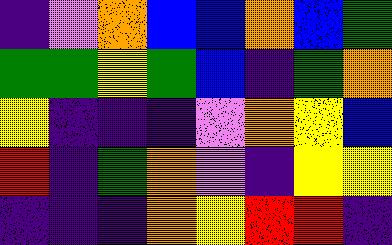[["indigo", "violet", "orange", "blue", "blue", "orange", "blue", "green"], ["green", "green", "yellow", "green", "blue", "indigo", "green", "orange"], ["yellow", "indigo", "indigo", "indigo", "violet", "orange", "yellow", "blue"], ["red", "indigo", "green", "orange", "violet", "indigo", "yellow", "yellow"], ["indigo", "indigo", "indigo", "orange", "yellow", "red", "red", "indigo"]]